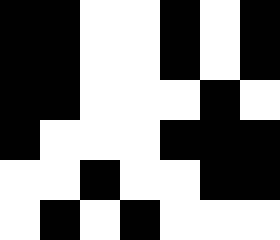[["black", "black", "white", "white", "black", "white", "black"], ["black", "black", "white", "white", "black", "white", "black"], ["black", "black", "white", "white", "white", "black", "white"], ["black", "white", "white", "white", "black", "black", "black"], ["white", "white", "black", "white", "white", "black", "black"], ["white", "black", "white", "black", "white", "white", "white"]]